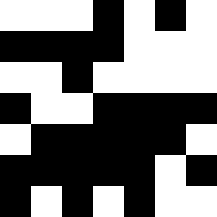[["white", "white", "white", "black", "white", "black", "white"], ["black", "black", "black", "black", "white", "white", "white"], ["white", "white", "black", "white", "white", "white", "white"], ["black", "white", "white", "black", "black", "black", "black"], ["white", "black", "black", "black", "black", "black", "white"], ["black", "black", "black", "black", "black", "white", "black"], ["black", "white", "black", "white", "black", "white", "white"]]